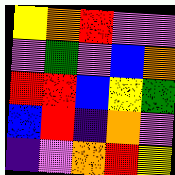[["yellow", "orange", "red", "violet", "violet"], ["violet", "green", "violet", "blue", "orange"], ["red", "red", "blue", "yellow", "green"], ["blue", "red", "indigo", "orange", "violet"], ["indigo", "violet", "orange", "red", "yellow"]]